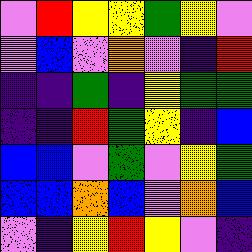[["violet", "red", "yellow", "yellow", "green", "yellow", "violet"], ["violet", "blue", "violet", "orange", "violet", "indigo", "red"], ["indigo", "indigo", "green", "indigo", "yellow", "green", "green"], ["indigo", "indigo", "red", "green", "yellow", "indigo", "blue"], ["blue", "blue", "violet", "green", "violet", "yellow", "green"], ["blue", "blue", "orange", "blue", "violet", "orange", "blue"], ["violet", "indigo", "yellow", "red", "yellow", "violet", "indigo"]]